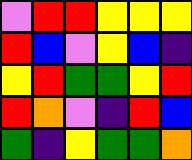[["violet", "red", "red", "yellow", "yellow", "yellow"], ["red", "blue", "violet", "yellow", "blue", "indigo"], ["yellow", "red", "green", "green", "yellow", "red"], ["red", "orange", "violet", "indigo", "red", "blue"], ["green", "indigo", "yellow", "green", "green", "orange"]]